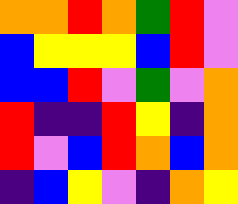[["orange", "orange", "red", "orange", "green", "red", "violet"], ["blue", "yellow", "yellow", "yellow", "blue", "red", "violet"], ["blue", "blue", "red", "violet", "green", "violet", "orange"], ["red", "indigo", "indigo", "red", "yellow", "indigo", "orange"], ["red", "violet", "blue", "red", "orange", "blue", "orange"], ["indigo", "blue", "yellow", "violet", "indigo", "orange", "yellow"]]